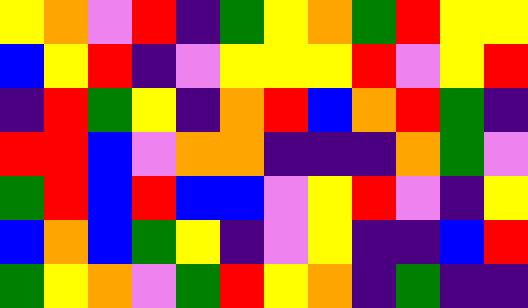[["yellow", "orange", "violet", "red", "indigo", "green", "yellow", "orange", "green", "red", "yellow", "yellow"], ["blue", "yellow", "red", "indigo", "violet", "yellow", "yellow", "yellow", "red", "violet", "yellow", "red"], ["indigo", "red", "green", "yellow", "indigo", "orange", "red", "blue", "orange", "red", "green", "indigo"], ["red", "red", "blue", "violet", "orange", "orange", "indigo", "indigo", "indigo", "orange", "green", "violet"], ["green", "red", "blue", "red", "blue", "blue", "violet", "yellow", "red", "violet", "indigo", "yellow"], ["blue", "orange", "blue", "green", "yellow", "indigo", "violet", "yellow", "indigo", "indigo", "blue", "red"], ["green", "yellow", "orange", "violet", "green", "red", "yellow", "orange", "indigo", "green", "indigo", "indigo"]]